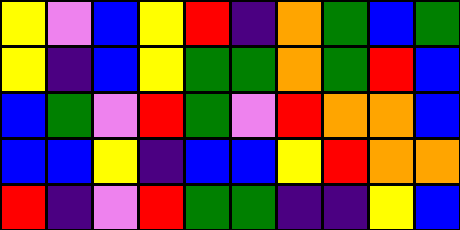[["yellow", "violet", "blue", "yellow", "red", "indigo", "orange", "green", "blue", "green"], ["yellow", "indigo", "blue", "yellow", "green", "green", "orange", "green", "red", "blue"], ["blue", "green", "violet", "red", "green", "violet", "red", "orange", "orange", "blue"], ["blue", "blue", "yellow", "indigo", "blue", "blue", "yellow", "red", "orange", "orange"], ["red", "indigo", "violet", "red", "green", "green", "indigo", "indigo", "yellow", "blue"]]